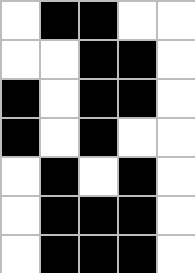[["white", "black", "black", "white", "white"], ["white", "white", "black", "black", "white"], ["black", "white", "black", "black", "white"], ["black", "white", "black", "white", "white"], ["white", "black", "white", "black", "white"], ["white", "black", "black", "black", "white"], ["white", "black", "black", "black", "white"]]